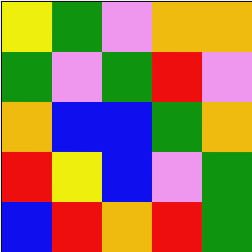[["yellow", "green", "violet", "orange", "orange"], ["green", "violet", "green", "red", "violet"], ["orange", "blue", "blue", "green", "orange"], ["red", "yellow", "blue", "violet", "green"], ["blue", "red", "orange", "red", "green"]]